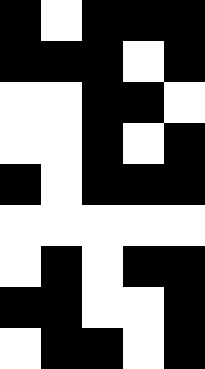[["black", "white", "black", "black", "black"], ["black", "black", "black", "white", "black"], ["white", "white", "black", "black", "white"], ["white", "white", "black", "white", "black"], ["black", "white", "black", "black", "black"], ["white", "white", "white", "white", "white"], ["white", "black", "white", "black", "black"], ["black", "black", "white", "white", "black"], ["white", "black", "black", "white", "black"]]